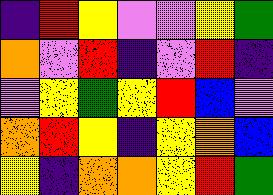[["indigo", "red", "yellow", "violet", "violet", "yellow", "green"], ["orange", "violet", "red", "indigo", "violet", "red", "indigo"], ["violet", "yellow", "green", "yellow", "red", "blue", "violet"], ["orange", "red", "yellow", "indigo", "yellow", "orange", "blue"], ["yellow", "indigo", "orange", "orange", "yellow", "red", "green"]]